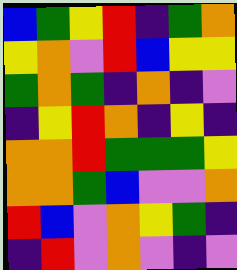[["blue", "green", "yellow", "red", "indigo", "green", "orange"], ["yellow", "orange", "violet", "red", "blue", "yellow", "yellow"], ["green", "orange", "green", "indigo", "orange", "indigo", "violet"], ["indigo", "yellow", "red", "orange", "indigo", "yellow", "indigo"], ["orange", "orange", "red", "green", "green", "green", "yellow"], ["orange", "orange", "green", "blue", "violet", "violet", "orange"], ["red", "blue", "violet", "orange", "yellow", "green", "indigo"], ["indigo", "red", "violet", "orange", "violet", "indigo", "violet"]]